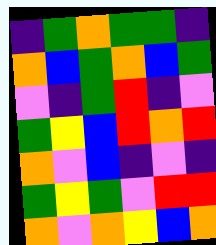[["indigo", "green", "orange", "green", "green", "indigo"], ["orange", "blue", "green", "orange", "blue", "green"], ["violet", "indigo", "green", "red", "indigo", "violet"], ["green", "yellow", "blue", "red", "orange", "red"], ["orange", "violet", "blue", "indigo", "violet", "indigo"], ["green", "yellow", "green", "violet", "red", "red"], ["orange", "violet", "orange", "yellow", "blue", "orange"]]